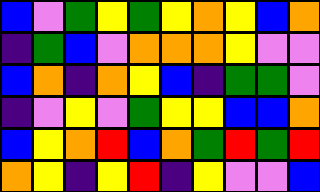[["blue", "violet", "green", "yellow", "green", "yellow", "orange", "yellow", "blue", "orange"], ["indigo", "green", "blue", "violet", "orange", "orange", "orange", "yellow", "violet", "violet"], ["blue", "orange", "indigo", "orange", "yellow", "blue", "indigo", "green", "green", "violet"], ["indigo", "violet", "yellow", "violet", "green", "yellow", "yellow", "blue", "blue", "orange"], ["blue", "yellow", "orange", "red", "blue", "orange", "green", "red", "green", "red"], ["orange", "yellow", "indigo", "yellow", "red", "indigo", "yellow", "violet", "violet", "blue"]]